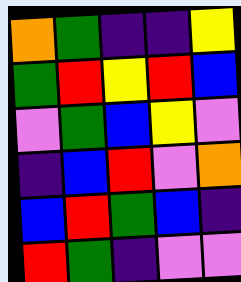[["orange", "green", "indigo", "indigo", "yellow"], ["green", "red", "yellow", "red", "blue"], ["violet", "green", "blue", "yellow", "violet"], ["indigo", "blue", "red", "violet", "orange"], ["blue", "red", "green", "blue", "indigo"], ["red", "green", "indigo", "violet", "violet"]]